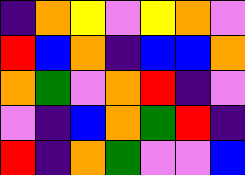[["indigo", "orange", "yellow", "violet", "yellow", "orange", "violet"], ["red", "blue", "orange", "indigo", "blue", "blue", "orange"], ["orange", "green", "violet", "orange", "red", "indigo", "violet"], ["violet", "indigo", "blue", "orange", "green", "red", "indigo"], ["red", "indigo", "orange", "green", "violet", "violet", "blue"]]